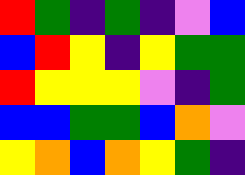[["red", "green", "indigo", "green", "indigo", "violet", "blue"], ["blue", "red", "yellow", "indigo", "yellow", "green", "green"], ["red", "yellow", "yellow", "yellow", "violet", "indigo", "green"], ["blue", "blue", "green", "green", "blue", "orange", "violet"], ["yellow", "orange", "blue", "orange", "yellow", "green", "indigo"]]